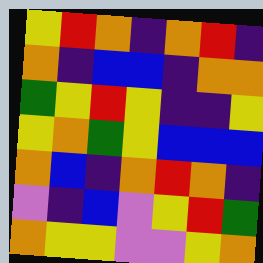[["yellow", "red", "orange", "indigo", "orange", "red", "indigo"], ["orange", "indigo", "blue", "blue", "indigo", "orange", "orange"], ["green", "yellow", "red", "yellow", "indigo", "indigo", "yellow"], ["yellow", "orange", "green", "yellow", "blue", "blue", "blue"], ["orange", "blue", "indigo", "orange", "red", "orange", "indigo"], ["violet", "indigo", "blue", "violet", "yellow", "red", "green"], ["orange", "yellow", "yellow", "violet", "violet", "yellow", "orange"]]